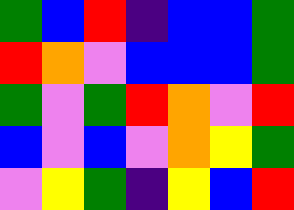[["green", "blue", "red", "indigo", "blue", "blue", "green"], ["red", "orange", "violet", "blue", "blue", "blue", "green"], ["green", "violet", "green", "red", "orange", "violet", "red"], ["blue", "violet", "blue", "violet", "orange", "yellow", "green"], ["violet", "yellow", "green", "indigo", "yellow", "blue", "red"]]